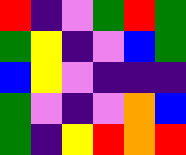[["red", "indigo", "violet", "green", "red", "green"], ["green", "yellow", "indigo", "violet", "blue", "green"], ["blue", "yellow", "violet", "indigo", "indigo", "indigo"], ["green", "violet", "indigo", "violet", "orange", "blue"], ["green", "indigo", "yellow", "red", "orange", "red"]]